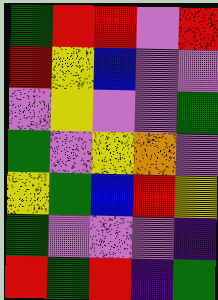[["green", "red", "red", "violet", "red"], ["red", "yellow", "blue", "violet", "violet"], ["violet", "yellow", "violet", "violet", "green"], ["green", "violet", "yellow", "orange", "violet"], ["yellow", "green", "blue", "red", "yellow"], ["green", "violet", "violet", "violet", "indigo"], ["red", "green", "red", "indigo", "green"]]